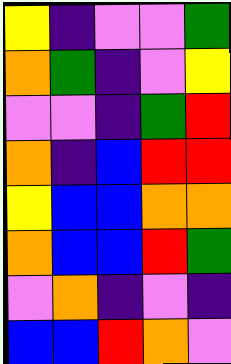[["yellow", "indigo", "violet", "violet", "green"], ["orange", "green", "indigo", "violet", "yellow"], ["violet", "violet", "indigo", "green", "red"], ["orange", "indigo", "blue", "red", "red"], ["yellow", "blue", "blue", "orange", "orange"], ["orange", "blue", "blue", "red", "green"], ["violet", "orange", "indigo", "violet", "indigo"], ["blue", "blue", "red", "orange", "violet"]]